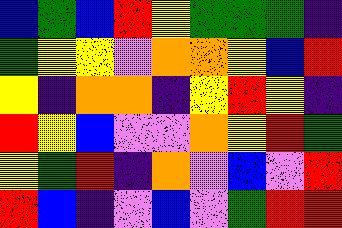[["blue", "green", "blue", "red", "yellow", "green", "green", "green", "indigo"], ["green", "yellow", "yellow", "violet", "orange", "orange", "yellow", "blue", "red"], ["yellow", "indigo", "orange", "orange", "indigo", "yellow", "red", "yellow", "indigo"], ["red", "yellow", "blue", "violet", "violet", "orange", "yellow", "red", "green"], ["yellow", "green", "red", "indigo", "orange", "violet", "blue", "violet", "red"], ["red", "blue", "indigo", "violet", "blue", "violet", "green", "red", "red"]]